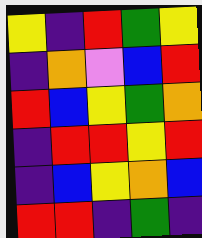[["yellow", "indigo", "red", "green", "yellow"], ["indigo", "orange", "violet", "blue", "red"], ["red", "blue", "yellow", "green", "orange"], ["indigo", "red", "red", "yellow", "red"], ["indigo", "blue", "yellow", "orange", "blue"], ["red", "red", "indigo", "green", "indigo"]]